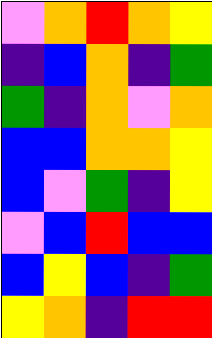[["violet", "orange", "red", "orange", "yellow"], ["indigo", "blue", "orange", "indigo", "green"], ["green", "indigo", "orange", "violet", "orange"], ["blue", "blue", "orange", "orange", "yellow"], ["blue", "violet", "green", "indigo", "yellow"], ["violet", "blue", "red", "blue", "blue"], ["blue", "yellow", "blue", "indigo", "green"], ["yellow", "orange", "indigo", "red", "red"]]